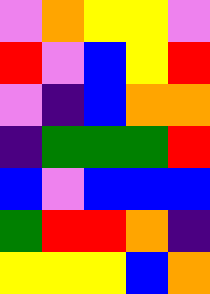[["violet", "orange", "yellow", "yellow", "violet"], ["red", "violet", "blue", "yellow", "red"], ["violet", "indigo", "blue", "orange", "orange"], ["indigo", "green", "green", "green", "red"], ["blue", "violet", "blue", "blue", "blue"], ["green", "red", "red", "orange", "indigo"], ["yellow", "yellow", "yellow", "blue", "orange"]]